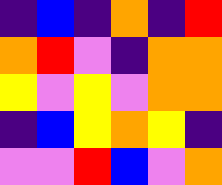[["indigo", "blue", "indigo", "orange", "indigo", "red"], ["orange", "red", "violet", "indigo", "orange", "orange"], ["yellow", "violet", "yellow", "violet", "orange", "orange"], ["indigo", "blue", "yellow", "orange", "yellow", "indigo"], ["violet", "violet", "red", "blue", "violet", "orange"]]